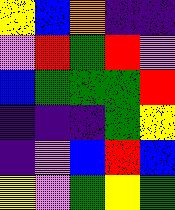[["yellow", "blue", "orange", "indigo", "indigo"], ["violet", "red", "green", "red", "violet"], ["blue", "green", "green", "green", "red"], ["indigo", "indigo", "indigo", "green", "yellow"], ["indigo", "violet", "blue", "red", "blue"], ["yellow", "violet", "green", "yellow", "green"]]